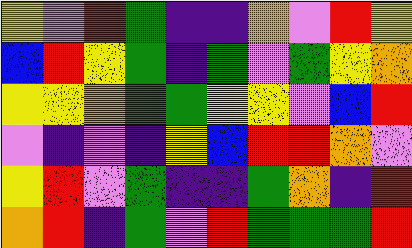[["yellow", "violet", "red", "green", "indigo", "indigo", "orange", "violet", "red", "yellow"], ["blue", "red", "yellow", "green", "indigo", "green", "violet", "green", "yellow", "orange"], ["yellow", "yellow", "orange", "green", "green", "yellow", "yellow", "violet", "blue", "red"], ["violet", "indigo", "violet", "indigo", "yellow", "blue", "red", "red", "orange", "violet"], ["yellow", "red", "violet", "green", "indigo", "indigo", "green", "orange", "indigo", "red"], ["orange", "red", "indigo", "green", "violet", "red", "green", "green", "green", "red"]]